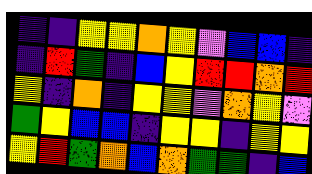[["indigo", "indigo", "yellow", "yellow", "orange", "yellow", "violet", "blue", "blue", "indigo"], ["indigo", "red", "green", "indigo", "blue", "yellow", "red", "red", "orange", "red"], ["yellow", "indigo", "orange", "indigo", "yellow", "yellow", "violet", "orange", "yellow", "violet"], ["green", "yellow", "blue", "blue", "indigo", "yellow", "yellow", "indigo", "yellow", "yellow"], ["yellow", "red", "green", "orange", "blue", "orange", "green", "green", "indigo", "blue"]]